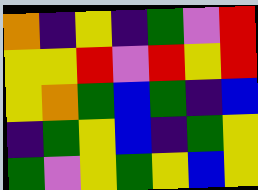[["orange", "indigo", "yellow", "indigo", "green", "violet", "red"], ["yellow", "yellow", "red", "violet", "red", "yellow", "red"], ["yellow", "orange", "green", "blue", "green", "indigo", "blue"], ["indigo", "green", "yellow", "blue", "indigo", "green", "yellow"], ["green", "violet", "yellow", "green", "yellow", "blue", "yellow"]]